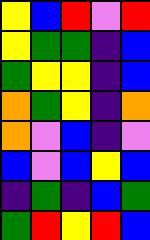[["yellow", "blue", "red", "violet", "red"], ["yellow", "green", "green", "indigo", "blue"], ["green", "yellow", "yellow", "indigo", "blue"], ["orange", "green", "yellow", "indigo", "orange"], ["orange", "violet", "blue", "indigo", "violet"], ["blue", "violet", "blue", "yellow", "blue"], ["indigo", "green", "indigo", "blue", "green"], ["green", "red", "yellow", "red", "blue"]]